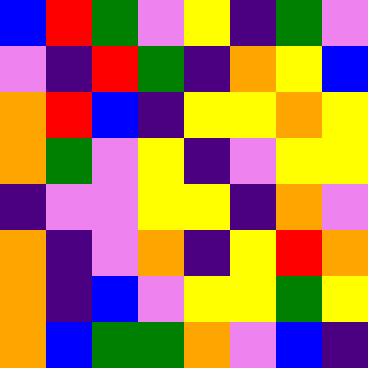[["blue", "red", "green", "violet", "yellow", "indigo", "green", "violet"], ["violet", "indigo", "red", "green", "indigo", "orange", "yellow", "blue"], ["orange", "red", "blue", "indigo", "yellow", "yellow", "orange", "yellow"], ["orange", "green", "violet", "yellow", "indigo", "violet", "yellow", "yellow"], ["indigo", "violet", "violet", "yellow", "yellow", "indigo", "orange", "violet"], ["orange", "indigo", "violet", "orange", "indigo", "yellow", "red", "orange"], ["orange", "indigo", "blue", "violet", "yellow", "yellow", "green", "yellow"], ["orange", "blue", "green", "green", "orange", "violet", "blue", "indigo"]]